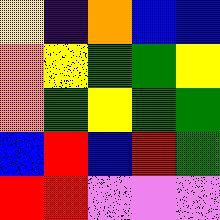[["yellow", "indigo", "orange", "blue", "blue"], ["orange", "yellow", "green", "green", "yellow"], ["orange", "green", "yellow", "green", "green"], ["blue", "red", "blue", "red", "green"], ["red", "red", "violet", "violet", "violet"]]